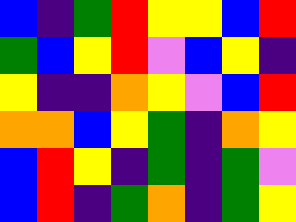[["blue", "indigo", "green", "red", "yellow", "yellow", "blue", "red"], ["green", "blue", "yellow", "red", "violet", "blue", "yellow", "indigo"], ["yellow", "indigo", "indigo", "orange", "yellow", "violet", "blue", "red"], ["orange", "orange", "blue", "yellow", "green", "indigo", "orange", "yellow"], ["blue", "red", "yellow", "indigo", "green", "indigo", "green", "violet"], ["blue", "red", "indigo", "green", "orange", "indigo", "green", "yellow"]]